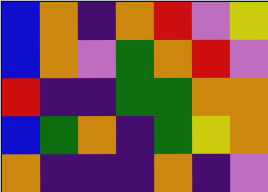[["blue", "orange", "indigo", "orange", "red", "violet", "yellow"], ["blue", "orange", "violet", "green", "orange", "red", "violet"], ["red", "indigo", "indigo", "green", "green", "orange", "orange"], ["blue", "green", "orange", "indigo", "green", "yellow", "orange"], ["orange", "indigo", "indigo", "indigo", "orange", "indigo", "violet"]]